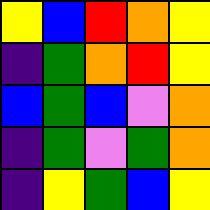[["yellow", "blue", "red", "orange", "yellow"], ["indigo", "green", "orange", "red", "yellow"], ["blue", "green", "blue", "violet", "orange"], ["indigo", "green", "violet", "green", "orange"], ["indigo", "yellow", "green", "blue", "yellow"]]